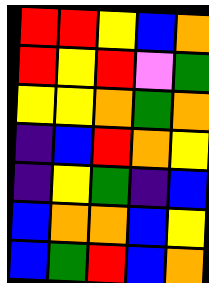[["red", "red", "yellow", "blue", "orange"], ["red", "yellow", "red", "violet", "green"], ["yellow", "yellow", "orange", "green", "orange"], ["indigo", "blue", "red", "orange", "yellow"], ["indigo", "yellow", "green", "indigo", "blue"], ["blue", "orange", "orange", "blue", "yellow"], ["blue", "green", "red", "blue", "orange"]]